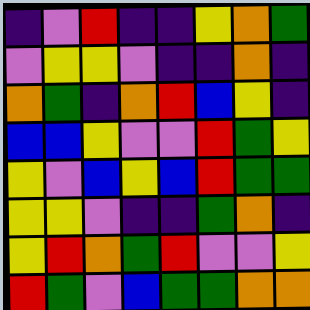[["indigo", "violet", "red", "indigo", "indigo", "yellow", "orange", "green"], ["violet", "yellow", "yellow", "violet", "indigo", "indigo", "orange", "indigo"], ["orange", "green", "indigo", "orange", "red", "blue", "yellow", "indigo"], ["blue", "blue", "yellow", "violet", "violet", "red", "green", "yellow"], ["yellow", "violet", "blue", "yellow", "blue", "red", "green", "green"], ["yellow", "yellow", "violet", "indigo", "indigo", "green", "orange", "indigo"], ["yellow", "red", "orange", "green", "red", "violet", "violet", "yellow"], ["red", "green", "violet", "blue", "green", "green", "orange", "orange"]]